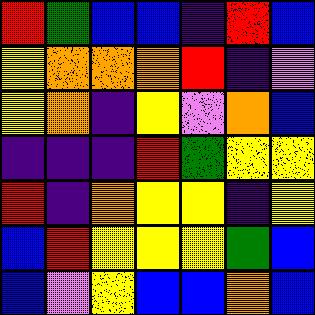[["red", "green", "blue", "blue", "indigo", "red", "blue"], ["yellow", "orange", "orange", "orange", "red", "indigo", "violet"], ["yellow", "orange", "indigo", "yellow", "violet", "orange", "blue"], ["indigo", "indigo", "indigo", "red", "green", "yellow", "yellow"], ["red", "indigo", "orange", "yellow", "yellow", "indigo", "yellow"], ["blue", "red", "yellow", "yellow", "yellow", "green", "blue"], ["blue", "violet", "yellow", "blue", "blue", "orange", "blue"]]